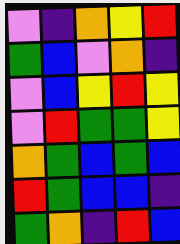[["violet", "indigo", "orange", "yellow", "red"], ["green", "blue", "violet", "orange", "indigo"], ["violet", "blue", "yellow", "red", "yellow"], ["violet", "red", "green", "green", "yellow"], ["orange", "green", "blue", "green", "blue"], ["red", "green", "blue", "blue", "indigo"], ["green", "orange", "indigo", "red", "blue"]]